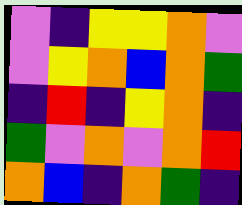[["violet", "indigo", "yellow", "yellow", "orange", "violet"], ["violet", "yellow", "orange", "blue", "orange", "green"], ["indigo", "red", "indigo", "yellow", "orange", "indigo"], ["green", "violet", "orange", "violet", "orange", "red"], ["orange", "blue", "indigo", "orange", "green", "indigo"]]